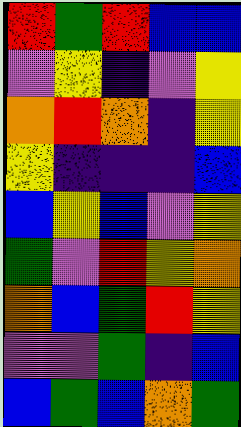[["red", "green", "red", "blue", "blue"], ["violet", "yellow", "indigo", "violet", "yellow"], ["orange", "red", "orange", "indigo", "yellow"], ["yellow", "indigo", "indigo", "indigo", "blue"], ["blue", "yellow", "blue", "violet", "yellow"], ["green", "violet", "red", "yellow", "orange"], ["orange", "blue", "green", "red", "yellow"], ["violet", "violet", "green", "indigo", "blue"], ["blue", "green", "blue", "orange", "green"]]